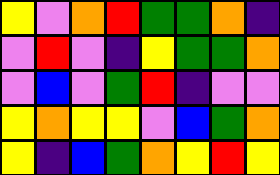[["yellow", "violet", "orange", "red", "green", "green", "orange", "indigo"], ["violet", "red", "violet", "indigo", "yellow", "green", "green", "orange"], ["violet", "blue", "violet", "green", "red", "indigo", "violet", "violet"], ["yellow", "orange", "yellow", "yellow", "violet", "blue", "green", "orange"], ["yellow", "indigo", "blue", "green", "orange", "yellow", "red", "yellow"]]